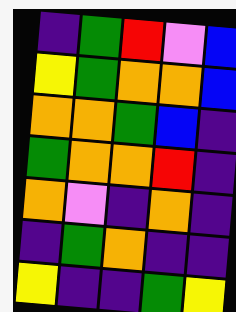[["indigo", "green", "red", "violet", "blue"], ["yellow", "green", "orange", "orange", "blue"], ["orange", "orange", "green", "blue", "indigo"], ["green", "orange", "orange", "red", "indigo"], ["orange", "violet", "indigo", "orange", "indigo"], ["indigo", "green", "orange", "indigo", "indigo"], ["yellow", "indigo", "indigo", "green", "yellow"]]